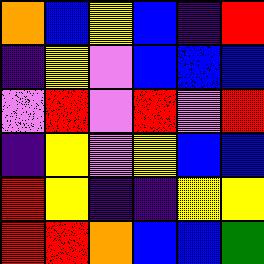[["orange", "blue", "yellow", "blue", "indigo", "red"], ["indigo", "yellow", "violet", "blue", "blue", "blue"], ["violet", "red", "violet", "red", "violet", "red"], ["indigo", "yellow", "violet", "yellow", "blue", "blue"], ["red", "yellow", "indigo", "indigo", "yellow", "yellow"], ["red", "red", "orange", "blue", "blue", "green"]]